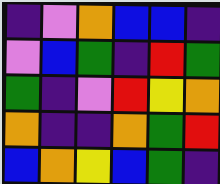[["indigo", "violet", "orange", "blue", "blue", "indigo"], ["violet", "blue", "green", "indigo", "red", "green"], ["green", "indigo", "violet", "red", "yellow", "orange"], ["orange", "indigo", "indigo", "orange", "green", "red"], ["blue", "orange", "yellow", "blue", "green", "indigo"]]